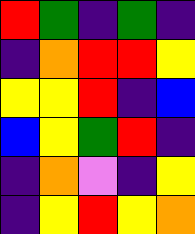[["red", "green", "indigo", "green", "indigo"], ["indigo", "orange", "red", "red", "yellow"], ["yellow", "yellow", "red", "indigo", "blue"], ["blue", "yellow", "green", "red", "indigo"], ["indigo", "orange", "violet", "indigo", "yellow"], ["indigo", "yellow", "red", "yellow", "orange"]]